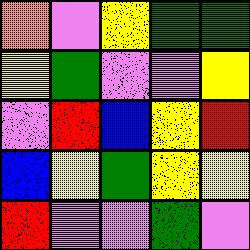[["orange", "violet", "yellow", "green", "green"], ["yellow", "green", "violet", "violet", "yellow"], ["violet", "red", "blue", "yellow", "red"], ["blue", "yellow", "green", "yellow", "yellow"], ["red", "violet", "violet", "green", "violet"]]